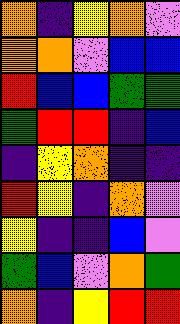[["orange", "indigo", "yellow", "orange", "violet"], ["orange", "orange", "violet", "blue", "blue"], ["red", "blue", "blue", "green", "green"], ["green", "red", "red", "indigo", "blue"], ["indigo", "yellow", "orange", "indigo", "indigo"], ["red", "yellow", "indigo", "orange", "violet"], ["yellow", "indigo", "indigo", "blue", "violet"], ["green", "blue", "violet", "orange", "green"], ["orange", "indigo", "yellow", "red", "red"]]